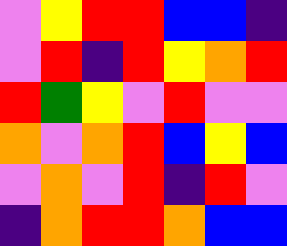[["violet", "yellow", "red", "red", "blue", "blue", "indigo"], ["violet", "red", "indigo", "red", "yellow", "orange", "red"], ["red", "green", "yellow", "violet", "red", "violet", "violet"], ["orange", "violet", "orange", "red", "blue", "yellow", "blue"], ["violet", "orange", "violet", "red", "indigo", "red", "violet"], ["indigo", "orange", "red", "red", "orange", "blue", "blue"]]